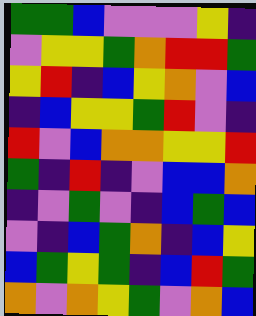[["green", "green", "blue", "violet", "violet", "violet", "yellow", "indigo"], ["violet", "yellow", "yellow", "green", "orange", "red", "red", "green"], ["yellow", "red", "indigo", "blue", "yellow", "orange", "violet", "blue"], ["indigo", "blue", "yellow", "yellow", "green", "red", "violet", "indigo"], ["red", "violet", "blue", "orange", "orange", "yellow", "yellow", "red"], ["green", "indigo", "red", "indigo", "violet", "blue", "blue", "orange"], ["indigo", "violet", "green", "violet", "indigo", "blue", "green", "blue"], ["violet", "indigo", "blue", "green", "orange", "indigo", "blue", "yellow"], ["blue", "green", "yellow", "green", "indigo", "blue", "red", "green"], ["orange", "violet", "orange", "yellow", "green", "violet", "orange", "blue"]]